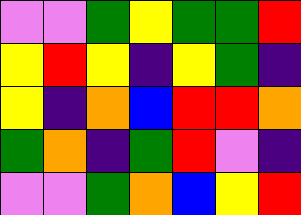[["violet", "violet", "green", "yellow", "green", "green", "red"], ["yellow", "red", "yellow", "indigo", "yellow", "green", "indigo"], ["yellow", "indigo", "orange", "blue", "red", "red", "orange"], ["green", "orange", "indigo", "green", "red", "violet", "indigo"], ["violet", "violet", "green", "orange", "blue", "yellow", "red"]]